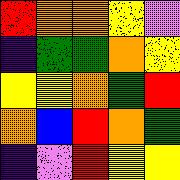[["red", "orange", "orange", "yellow", "violet"], ["indigo", "green", "green", "orange", "yellow"], ["yellow", "yellow", "orange", "green", "red"], ["orange", "blue", "red", "orange", "green"], ["indigo", "violet", "red", "yellow", "yellow"]]